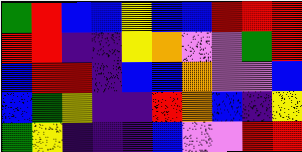[["green", "red", "blue", "blue", "yellow", "blue", "blue", "red", "red", "red"], ["red", "red", "indigo", "indigo", "yellow", "orange", "violet", "violet", "green", "red"], ["blue", "red", "red", "indigo", "blue", "blue", "orange", "violet", "violet", "blue"], ["blue", "green", "yellow", "indigo", "indigo", "red", "orange", "blue", "indigo", "yellow"], ["green", "yellow", "indigo", "indigo", "indigo", "blue", "violet", "violet", "red", "red"]]